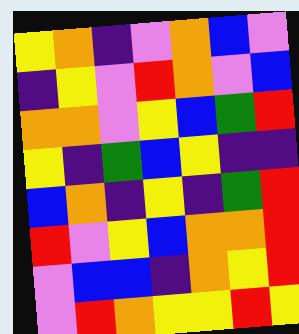[["yellow", "orange", "indigo", "violet", "orange", "blue", "violet"], ["indigo", "yellow", "violet", "red", "orange", "violet", "blue"], ["orange", "orange", "violet", "yellow", "blue", "green", "red"], ["yellow", "indigo", "green", "blue", "yellow", "indigo", "indigo"], ["blue", "orange", "indigo", "yellow", "indigo", "green", "red"], ["red", "violet", "yellow", "blue", "orange", "orange", "red"], ["violet", "blue", "blue", "indigo", "orange", "yellow", "red"], ["violet", "red", "orange", "yellow", "yellow", "red", "yellow"]]